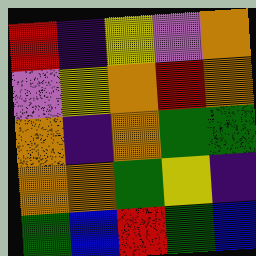[["red", "indigo", "yellow", "violet", "orange"], ["violet", "yellow", "orange", "red", "orange"], ["orange", "indigo", "orange", "green", "green"], ["orange", "orange", "green", "yellow", "indigo"], ["green", "blue", "red", "green", "blue"]]